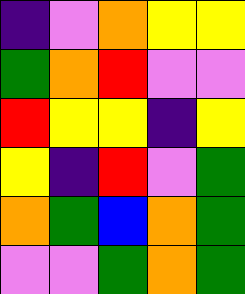[["indigo", "violet", "orange", "yellow", "yellow"], ["green", "orange", "red", "violet", "violet"], ["red", "yellow", "yellow", "indigo", "yellow"], ["yellow", "indigo", "red", "violet", "green"], ["orange", "green", "blue", "orange", "green"], ["violet", "violet", "green", "orange", "green"]]